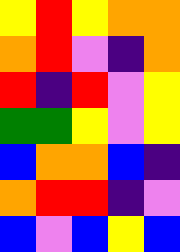[["yellow", "red", "yellow", "orange", "orange"], ["orange", "red", "violet", "indigo", "orange"], ["red", "indigo", "red", "violet", "yellow"], ["green", "green", "yellow", "violet", "yellow"], ["blue", "orange", "orange", "blue", "indigo"], ["orange", "red", "red", "indigo", "violet"], ["blue", "violet", "blue", "yellow", "blue"]]